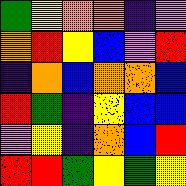[["green", "yellow", "orange", "orange", "indigo", "violet"], ["orange", "red", "yellow", "blue", "violet", "red"], ["indigo", "orange", "blue", "orange", "orange", "blue"], ["red", "green", "indigo", "yellow", "blue", "blue"], ["violet", "yellow", "indigo", "orange", "blue", "red"], ["red", "red", "green", "yellow", "green", "yellow"]]